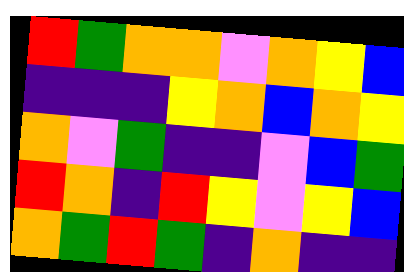[["red", "green", "orange", "orange", "violet", "orange", "yellow", "blue"], ["indigo", "indigo", "indigo", "yellow", "orange", "blue", "orange", "yellow"], ["orange", "violet", "green", "indigo", "indigo", "violet", "blue", "green"], ["red", "orange", "indigo", "red", "yellow", "violet", "yellow", "blue"], ["orange", "green", "red", "green", "indigo", "orange", "indigo", "indigo"]]